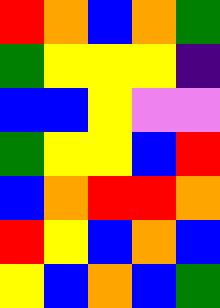[["red", "orange", "blue", "orange", "green"], ["green", "yellow", "yellow", "yellow", "indigo"], ["blue", "blue", "yellow", "violet", "violet"], ["green", "yellow", "yellow", "blue", "red"], ["blue", "orange", "red", "red", "orange"], ["red", "yellow", "blue", "orange", "blue"], ["yellow", "blue", "orange", "blue", "green"]]